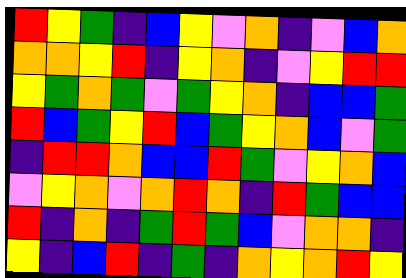[["red", "yellow", "green", "indigo", "blue", "yellow", "violet", "orange", "indigo", "violet", "blue", "orange"], ["orange", "orange", "yellow", "red", "indigo", "yellow", "orange", "indigo", "violet", "yellow", "red", "red"], ["yellow", "green", "orange", "green", "violet", "green", "yellow", "orange", "indigo", "blue", "blue", "green"], ["red", "blue", "green", "yellow", "red", "blue", "green", "yellow", "orange", "blue", "violet", "green"], ["indigo", "red", "red", "orange", "blue", "blue", "red", "green", "violet", "yellow", "orange", "blue"], ["violet", "yellow", "orange", "violet", "orange", "red", "orange", "indigo", "red", "green", "blue", "blue"], ["red", "indigo", "orange", "indigo", "green", "red", "green", "blue", "violet", "orange", "orange", "indigo"], ["yellow", "indigo", "blue", "red", "indigo", "green", "indigo", "orange", "yellow", "orange", "red", "yellow"]]